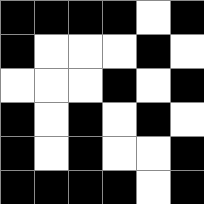[["black", "black", "black", "black", "white", "black"], ["black", "white", "white", "white", "black", "white"], ["white", "white", "white", "black", "white", "black"], ["black", "white", "black", "white", "black", "white"], ["black", "white", "black", "white", "white", "black"], ["black", "black", "black", "black", "white", "black"]]